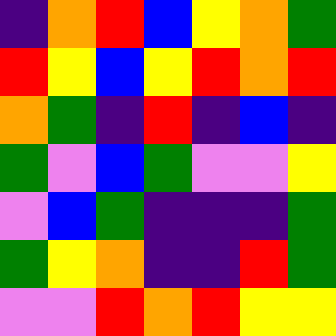[["indigo", "orange", "red", "blue", "yellow", "orange", "green"], ["red", "yellow", "blue", "yellow", "red", "orange", "red"], ["orange", "green", "indigo", "red", "indigo", "blue", "indigo"], ["green", "violet", "blue", "green", "violet", "violet", "yellow"], ["violet", "blue", "green", "indigo", "indigo", "indigo", "green"], ["green", "yellow", "orange", "indigo", "indigo", "red", "green"], ["violet", "violet", "red", "orange", "red", "yellow", "yellow"]]